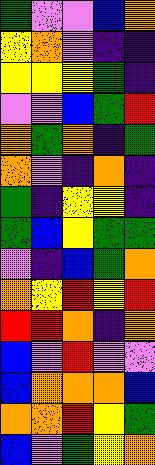[["green", "violet", "violet", "blue", "orange"], ["yellow", "orange", "violet", "indigo", "indigo"], ["yellow", "yellow", "yellow", "green", "indigo"], ["violet", "violet", "blue", "green", "red"], ["orange", "green", "orange", "indigo", "green"], ["orange", "violet", "indigo", "orange", "indigo"], ["green", "indigo", "yellow", "yellow", "indigo"], ["green", "blue", "yellow", "green", "green"], ["violet", "indigo", "blue", "green", "orange"], ["orange", "yellow", "red", "yellow", "red"], ["red", "red", "orange", "indigo", "orange"], ["blue", "violet", "red", "violet", "violet"], ["blue", "orange", "orange", "orange", "blue"], ["orange", "orange", "red", "yellow", "green"], ["blue", "violet", "green", "yellow", "orange"]]